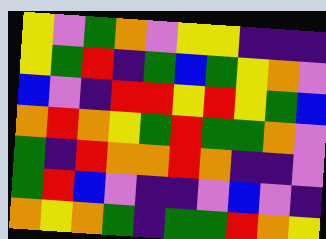[["yellow", "violet", "green", "orange", "violet", "yellow", "yellow", "indigo", "indigo", "indigo"], ["yellow", "green", "red", "indigo", "green", "blue", "green", "yellow", "orange", "violet"], ["blue", "violet", "indigo", "red", "red", "yellow", "red", "yellow", "green", "blue"], ["orange", "red", "orange", "yellow", "green", "red", "green", "green", "orange", "violet"], ["green", "indigo", "red", "orange", "orange", "red", "orange", "indigo", "indigo", "violet"], ["green", "red", "blue", "violet", "indigo", "indigo", "violet", "blue", "violet", "indigo"], ["orange", "yellow", "orange", "green", "indigo", "green", "green", "red", "orange", "yellow"]]